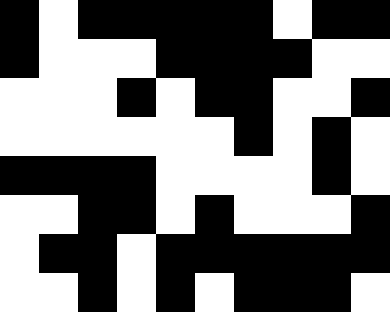[["black", "white", "black", "black", "black", "black", "black", "white", "black", "black"], ["black", "white", "white", "white", "black", "black", "black", "black", "white", "white"], ["white", "white", "white", "black", "white", "black", "black", "white", "white", "black"], ["white", "white", "white", "white", "white", "white", "black", "white", "black", "white"], ["black", "black", "black", "black", "white", "white", "white", "white", "black", "white"], ["white", "white", "black", "black", "white", "black", "white", "white", "white", "black"], ["white", "black", "black", "white", "black", "black", "black", "black", "black", "black"], ["white", "white", "black", "white", "black", "white", "black", "black", "black", "white"]]